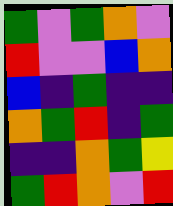[["green", "violet", "green", "orange", "violet"], ["red", "violet", "violet", "blue", "orange"], ["blue", "indigo", "green", "indigo", "indigo"], ["orange", "green", "red", "indigo", "green"], ["indigo", "indigo", "orange", "green", "yellow"], ["green", "red", "orange", "violet", "red"]]